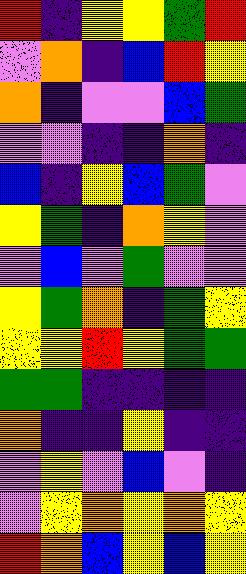[["red", "indigo", "yellow", "yellow", "green", "red"], ["violet", "orange", "indigo", "blue", "red", "yellow"], ["orange", "indigo", "violet", "violet", "blue", "green"], ["violet", "violet", "indigo", "indigo", "orange", "indigo"], ["blue", "indigo", "yellow", "blue", "green", "violet"], ["yellow", "green", "indigo", "orange", "yellow", "violet"], ["violet", "blue", "violet", "green", "violet", "violet"], ["yellow", "green", "orange", "indigo", "green", "yellow"], ["yellow", "yellow", "red", "yellow", "green", "green"], ["green", "green", "indigo", "indigo", "indigo", "indigo"], ["orange", "indigo", "indigo", "yellow", "indigo", "indigo"], ["violet", "yellow", "violet", "blue", "violet", "indigo"], ["violet", "yellow", "orange", "yellow", "orange", "yellow"], ["red", "orange", "blue", "yellow", "blue", "yellow"]]